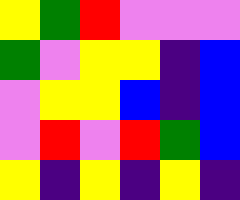[["yellow", "green", "red", "violet", "violet", "violet"], ["green", "violet", "yellow", "yellow", "indigo", "blue"], ["violet", "yellow", "yellow", "blue", "indigo", "blue"], ["violet", "red", "violet", "red", "green", "blue"], ["yellow", "indigo", "yellow", "indigo", "yellow", "indigo"]]